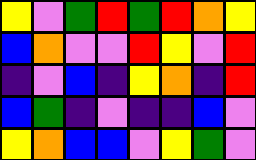[["yellow", "violet", "green", "red", "green", "red", "orange", "yellow"], ["blue", "orange", "violet", "violet", "red", "yellow", "violet", "red"], ["indigo", "violet", "blue", "indigo", "yellow", "orange", "indigo", "red"], ["blue", "green", "indigo", "violet", "indigo", "indigo", "blue", "violet"], ["yellow", "orange", "blue", "blue", "violet", "yellow", "green", "violet"]]